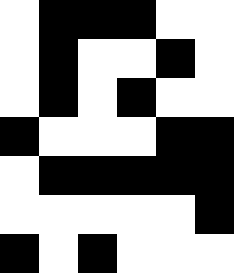[["white", "black", "black", "black", "white", "white"], ["white", "black", "white", "white", "black", "white"], ["white", "black", "white", "black", "white", "white"], ["black", "white", "white", "white", "black", "black"], ["white", "black", "black", "black", "black", "black"], ["white", "white", "white", "white", "white", "black"], ["black", "white", "black", "white", "white", "white"]]